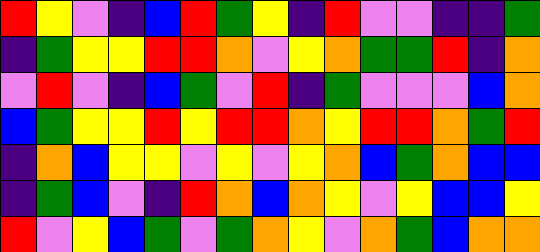[["red", "yellow", "violet", "indigo", "blue", "red", "green", "yellow", "indigo", "red", "violet", "violet", "indigo", "indigo", "green"], ["indigo", "green", "yellow", "yellow", "red", "red", "orange", "violet", "yellow", "orange", "green", "green", "red", "indigo", "orange"], ["violet", "red", "violet", "indigo", "blue", "green", "violet", "red", "indigo", "green", "violet", "violet", "violet", "blue", "orange"], ["blue", "green", "yellow", "yellow", "red", "yellow", "red", "red", "orange", "yellow", "red", "red", "orange", "green", "red"], ["indigo", "orange", "blue", "yellow", "yellow", "violet", "yellow", "violet", "yellow", "orange", "blue", "green", "orange", "blue", "blue"], ["indigo", "green", "blue", "violet", "indigo", "red", "orange", "blue", "orange", "yellow", "violet", "yellow", "blue", "blue", "yellow"], ["red", "violet", "yellow", "blue", "green", "violet", "green", "orange", "yellow", "violet", "orange", "green", "blue", "orange", "orange"]]